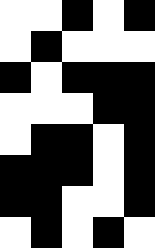[["white", "white", "black", "white", "black"], ["white", "black", "white", "white", "white"], ["black", "white", "black", "black", "black"], ["white", "white", "white", "black", "black"], ["white", "black", "black", "white", "black"], ["black", "black", "black", "white", "black"], ["black", "black", "white", "white", "black"], ["white", "black", "white", "black", "white"]]